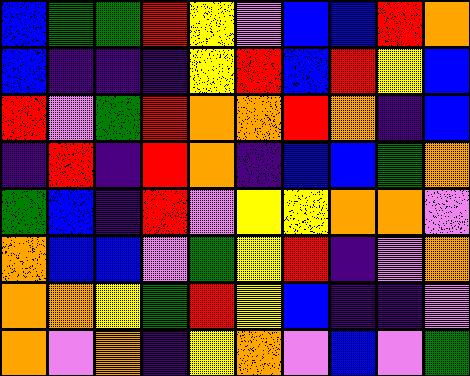[["blue", "green", "green", "red", "yellow", "violet", "blue", "blue", "red", "orange"], ["blue", "indigo", "indigo", "indigo", "yellow", "red", "blue", "red", "yellow", "blue"], ["red", "violet", "green", "red", "orange", "orange", "red", "orange", "indigo", "blue"], ["indigo", "red", "indigo", "red", "orange", "indigo", "blue", "blue", "green", "orange"], ["green", "blue", "indigo", "red", "violet", "yellow", "yellow", "orange", "orange", "violet"], ["orange", "blue", "blue", "violet", "green", "yellow", "red", "indigo", "violet", "orange"], ["orange", "orange", "yellow", "green", "red", "yellow", "blue", "indigo", "indigo", "violet"], ["orange", "violet", "orange", "indigo", "yellow", "orange", "violet", "blue", "violet", "green"]]